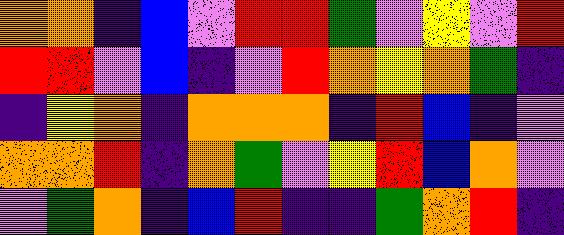[["orange", "orange", "indigo", "blue", "violet", "red", "red", "green", "violet", "yellow", "violet", "red"], ["red", "red", "violet", "blue", "indigo", "violet", "red", "orange", "yellow", "orange", "green", "indigo"], ["indigo", "yellow", "orange", "indigo", "orange", "orange", "orange", "indigo", "red", "blue", "indigo", "violet"], ["orange", "orange", "red", "indigo", "orange", "green", "violet", "yellow", "red", "blue", "orange", "violet"], ["violet", "green", "orange", "indigo", "blue", "red", "indigo", "indigo", "green", "orange", "red", "indigo"]]